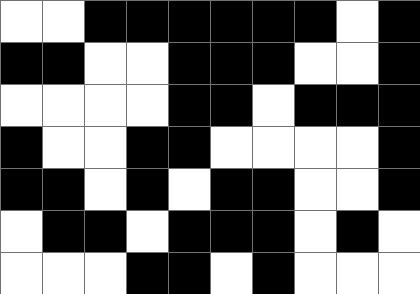[["white", "white", "black", "black", "black", "black", "black", "black", "white", "black"], ["black", "black", "white", "white", "black", "black", "black", "white", "white", "black"], ["white", "white", "white", "white", "black", "black", "white", "black", "black", "black"], ["black", "white", "white", "black", "black", "white", "white", "white", "white", "black"], ["black", "black", "white", "black", "white", "black", "black", "white", "white", "black"], ["white", "black", "black", "white", "black", "black", "black", "white", "black", "white"], ["white", "white", "white", "black", "black", "white", "black", "white", "white", "white"]]